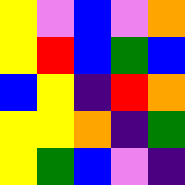[["yellow", "violet", "blue", "violet", "orange"], ["yellow", "red", "blue", "green", "blue"], ["blue", "yellow", "indigo", "red", "orange"], ["yellow", "yellow", "orange", "indigo", "green"], ["yellow", "green", "blue", "violet", "indigo"]]